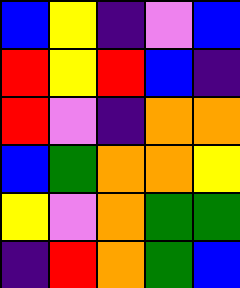[["blue", "yellow", "indigo", "violet", "blue"], ["red", "yellow", "red", "blue", "indigo"], ["red", "violet", "indigo", "orange", "orange"], ["blue", "green", "orange", "orange", "yellow"], ["yellow", "violet", "orange", "green", "green"], ["indigo", "red", "orange", "green", "blue"]]